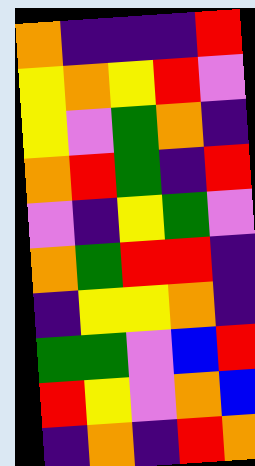[["orange", "indigo", "indigo", "indigo", "red"], ["yellow", "orange", "yellow", "red", "violet"], ["yellow", "violet", "green", "orange", "indigo"], ["orange", "red", "green", "indigo", "red"], ["violet", "indigo", "yellow", "green", "violet"], ["orange", "green", "red", "red", "indigo"], ["indigo", "yellow", "yellow", "orange", "indigo"], ["green", "green", "violet", "blue", "red"], ["red", "yellow", "violet", "orange", "blue"], ["indigo", "orange", "indigo", "red", "orange"]]